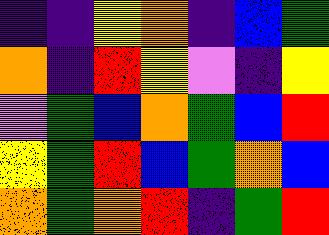[["indigo", "indigo", "yellow", "orange", "indigo", "blue", "green"], ["orange", "indigo", "red", "yellow", "violet", "indigo", "yellow"], ["violet", "green", "blue", "orange", "green", "blue", "red"], ["yellow", "green", "red", "blue", "green", "orange", "blue"], ["orange", "green", "orange", "red", "indigo", "green", "red"]]